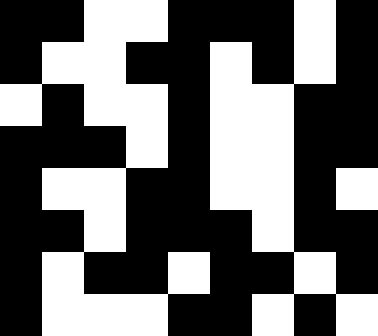[["black", "black", "white", "white", "black", "black", "black", "white", "black"], ["black", "white", "white", "black", "black", "white", "black", "white", "black"], ["white", "black", "white", "white", "black", "white", "white", "black", "black"], ["black", "black", "black", "white", "black", "white", "white", "black", "black"], ["black", "white", "white", "black", "black", "white", "white", "black", "white"], ["black", "black", "white", "black", "black", "black", "white", "black", "black"], ["black", "white", "black", "black", "white", "black", "black", "white", "black"], ["black", "white", "white", "white", "black", "black", "white", "black", "white"]]